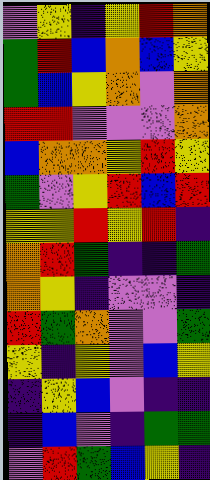[["violet", "yellow", "indigo", "yellow", "red", "orange"], ["green", "red", "blue", "orange", "blue", "yellow"], ["green", "blue", "yellow", "orange", "violet", "orange"], ["red", "red", "violet", "violet", "violet", "orange"], ["blue", "orange", "orange", "yellow", "red", "yellow"], ["green", "violet", "yellow", "red", "blue", "red"], ["yellow", "yellow", "red", "yellow", "red", "indigo"], ["orange", "red", "green", "indigo", "indigo", "green"], ["orange", "yellow", "indigo", "violet", "violet", "indigo"], ["red", "green", "orange", "violet", "violet", "green"], ["yellow", "indigo", "yellow", "violet", "blue", "yellow"], ["indigo", "yellow", "blue", "violet", "indigo", "indigo"], ["indigo", "blue", "violet", "indigo", "green", "green"], ["violet", "red", "green", "blue", "yellow", "indigo"]]